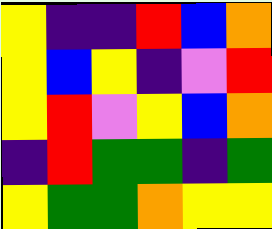[["yellow", "indigo", "indigo", "red", "blue", "orange"], ["yellow", "blue", "yellow", "indigo", "violet", "red"], ["yellow", "red", "violet", "yellow", "blue", "orange"], ["indigo", "red", "green", "green", "indigo", "green"], ["yellow", "green", "green", "orange", "yellow", "yellow"]]